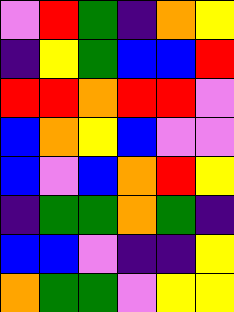[["violet", "red", "green", "indigo", "orange", "yellow"], ["indigo", "yellow", "green", "blue", "blue", "red"], ["red", "red", "orange", "red", "red", "violet"], ["blue", "orange", "yellow", "blue", "violet", "violet"], ["blue", "violet", "blue", "orange", "red", "yellow"], ["indigo", "green", "green", "orange", "green", "indigo"], ["blue", "blue", "violet", "indigo", "indigo", "yellow"], ["orange", "green", "green", "violet", "yellow", "yellow"]]